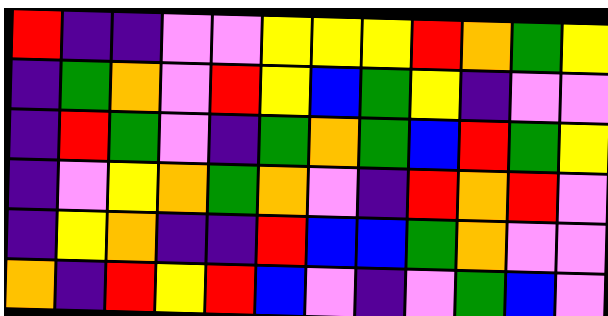[["red", "indigo", "indigo", "violet", "violet", "yellow", "yellow", "yellow", "red", "orange", "green", "yellow"], ["indigo", "green", "orange", "violet", "red", "yellow", "blue", "green", "yellow", "indigo", "violet", "violet"], ["indigo", "red", "green", "violet", "indigo", "green", "orange", "green", "blue", "red", "green", "yellow"], ["indigo", "violet", "yellow", "orange", "green", "orange", "violet", "indigo", "red", "orange", "red", "violet"], ["indigo", "yellow", "orange", "indigo", "indigo", "red", "blue", "blue", "green", "orange", "violet", "violet"], ["orange", "indigo", "red", "yellow", "red", "blue", "violet", "indigo", "violet", "green", "blue", "violet"]]